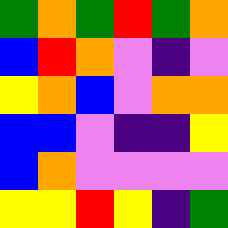[["green", "orange", "green", "red", "green", "orange"], ["blue", "red", "orange", "violet", "indigo", "violet"], ["yellow", "orange", "blue", "violet", "orange", "orange"], ["blue", "blue", "violet", "indigo", "indigo", "yellow"], ["blue", "orange", "violet", "violet", "violet", "violet"], ["yellow", "yellow", "red", "yellow", "indigo", "green"]]